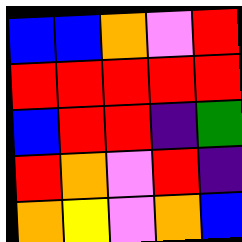[["blue", "blue", "orange", "violet", "red"], ["red", "red", "red", "red", "red"], ["blue", "red", "red", "indigo", "green"], ["red", "orange", "violet", "red", "indigo"], ["orange", "yellow", "violet", "orange", "blue"]]